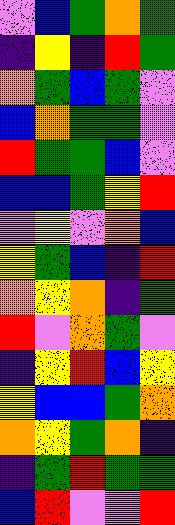[["violet", "blue", "green", "orange", "green"], ["indigo", "yellow", "indigo", "red", "green"], ["orange", "green", "blue", "green", "violet"], ["blue", "orange", "green", "green", "violet"], ["red", "green", "green", "blue", "violet"], ["blue", "blue", "green", "yellow", "red"], ["violet", "yellow", "violet", "orange", "blue"], ["yellow", "green", "blue", "indigo", "red"], ["orange", "yellow", "orange", "indigo", "green"], ["red", "violet", "orange", "green", "violet"], ["indigo", "yellow", "red", "blue", "yellow"], ["yellow", "blue", "blue", "green", "orange"], ["orange", "yellow", "green", "orange", "indigo"], ["indigo", "green", "red", "green", "green"], ["blue", "red", "violet", "violet", "red"]]